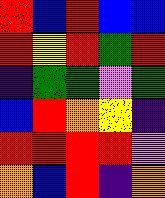[["red", "blue", "red", "blue", "blue"], ["red", "yellow", "red", "green", "red"], ["indigo", "green", "green", "violet", "green"], ["blue", "red", "orange", "yellow", "indigo"], ["red", "red", "red", "red", "violet"], ["orange", "blue", "red", "indigo", "orange"]]